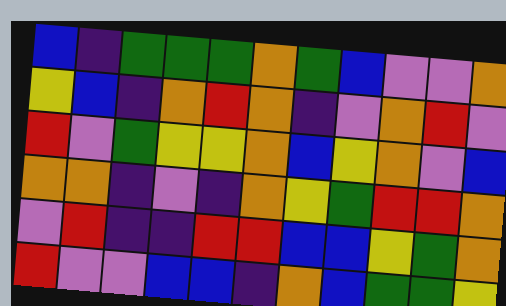[["blue", "indigo", "green", "green", "green", "orange", "green", "blue", "violet", "violet", "orange"], ["yellow", "blue", "indigo", "orange", "red", "orange", "indigo", "violet", "orange", "red", "violet"], ["red", "violet", "green", "yellow", "yellow", "orange", "blue", "yellow", "orange", "violet", "blue"], ["orange", "orange", "indigo", "violet", "indigo", "orange", "yellow", "green", "red", "red", "orange"], ["violet", "red", "indigo", "indigo", "red", "red", "blue", "blue", "yellow", "green", "orange"], ["red", "violet", "violet", "blue", "blue", "indigo", "orange", "blue", "green", "green", "yellow"]]